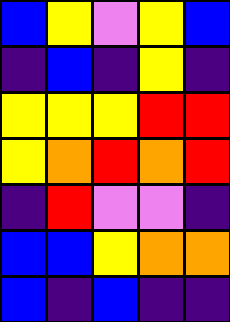[["blue", "yellow", "violet", "yellow", "blue"], ["indigo", "blue", "indigo", "yellow", "indigo"], ["yellow", "yellow", "yellow", "red", "red"], ["yellow", "orange", "red", "orange", "red"], ["indigo", "red", "violet", "violet", "indigo"], ["blue", "blue", "yellow", "orange", "orange"], ["blue", "indigo", "blue", "indigo", "indigo"]]